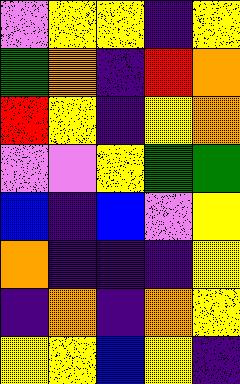[["violet", "yellow", "yellow", "indigo", "yellow"], ["green", "orange", "indigo", "red", "orange"], ["red", "yellow", "indigo", "yellow", "orange"], ["violet", "violet", "yellow", "green", "green"], ["blue", "indigo", "blue", "violet", "yellow"], ["orange", "indigo", "indigo", "indigo", "yellow"], ["indigo", "orange", "indigo", "orange", "yellow"], ["yellow", "yellow", "blue", "yellow", "indigo"]]